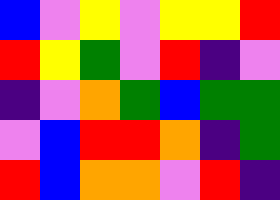[["blue", "violet", "yellow", "violet", "yellow", "yellow", "red"], ["red", "yellow", "green", "violet", "red", "indigo", "violet"], ["indigo", "violet", "orange", "green", "blue", "green", "green"], ["violet", "blue", "red", "red", "orange", "indigo", "green"], ["red", "blue", "orange", "orange", "violet", "red", "indigo"]]